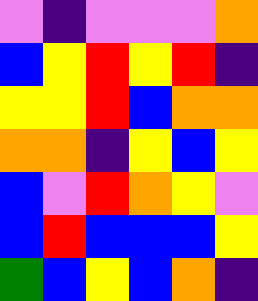[["violet", "indigo", "violet", "violet", "violet", "orange"], ["blue", "yellow", "red", "yellow", "red", "indigo"], ["yellow", "yellow", "red", "blue", "orange", "orange"], ["orange", "orange", "indigo", "yellow", "blue", "yellow"], ["blue", "violet", "red", "orange", "yellow", "violet"], ["blue", "red", "blue", "blue", "blue", "yellow"], ["green", "blue", "yellow", "blue", "orange", "indigo"]]